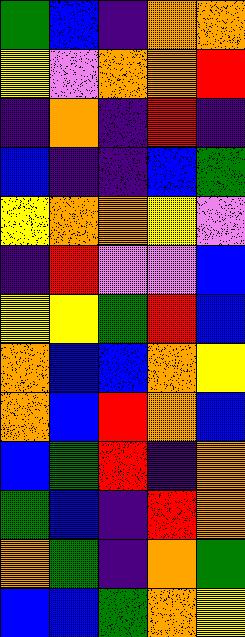[["green", "blue", "indigo", "orange", "orange"], ["yellow", "violet", "orange", "orange", "red"], ["indigo", "orange", "indigo", "red", "indigo"], ["blue", "indigo", "indigo", "blue", "green"], ["yellow", "orange", "orange", "yellow", "violet"], ["indigo", "red", "violet", "violet", "blue"], ["yellow", "yellow", "green", "red", "blue"], ["orange", "blue", "blue", "orange", "yellow"], ["orange", "blue", "red", "orange", "blue"], ["blue", "green", "red", "indigo", "orange"], ["green", "blue", "indigo", "red", "orange"], ["orange", "green", "indigo", "orange", "green"], ["blue", "blue", "green", "orange", "yellow"]]